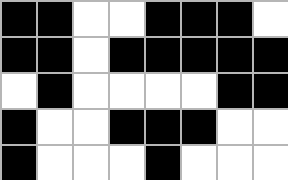[["black", "black", "white", "white", "black", "black", "black", "white"], ["black", "black", "white", "black", "black", "black", "black", "black"], ["white", "black", "white", "white", "white", "white", "black", "black"], ["black", "white", "white", "black", "black", "black", "white", "white"], ["black", "white", "white", "white", "black", "white", "white", "white"]]